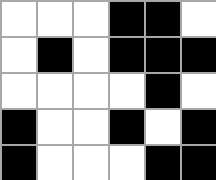[["white", "white", "white", "black", "black", "white"], ["white", "black", "white", "black", "black", "black"], ["white", "white", "white", "white", "black", "white"], ["black", "white", "white", "black", "white", "black"], ["black", "white", "white", "white", "black", "black"]]